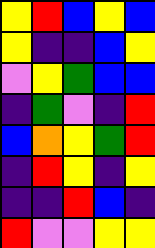[["yellow", "red", "blue", "yellow", "blue"], ["yellow", "indigo", "indigo", "blue", "yellow"], ["violet", "yellow", "green", "blue", "blue"], ["indigo", "green", "violet", "indigo", "red"], ["blue", "orange", "yellow", "green", "red"], ["indigo", "red", "yellow", "indigo", "yellow"], ["indigo", "indigo", "red", "blue", "indigo"], ["red", "violet", "violet", "yellow", "yellow"]]